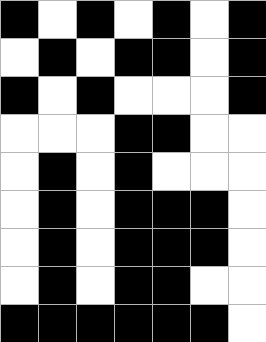[["black", "white", "black", "white", "black", "white", "black"], ["white", "black", "white", "black", "black", "white", "black"], ["black", "white", "black", "white", "white", "white", "black"], ["white", "white", "white", "black", "black", "white", "white"], ["white", "black", "white", "black", "white", "white", "white"], ["white", "black", "white", "black", "black", "black", "white"], ["white", "black", "white", "black", "black", "black", "white"], ["white", "black", "white", "black", "black", "white", "white"], ["black", "black", "black", "black", "black", "black", "white"]]